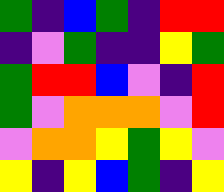[["green", "indigo", "blue", "green", "indigo", "red", "red"], ["indigo", "violet", "green", "indigo", "indigo", "yellow", "green"], ["green", "red", "red", "blue", "violet", "indigo", "red"], ["green", "violet", "orange", "orange", "orange", "violet", "red"], ["violet", "orange", "orange", "yellow", "green", "yellow", "violet"], ["yellow", "indigo", "yellow", "blue", "green", "indigo", "yellow"]]